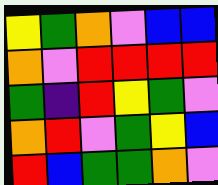[["yellow", "green", "orange", "violet", "blue", "blue"], ["orange", "violet", "red", "red", "red", "red"], ["green", "indigo", "red", "yellow", "green", "violet"], ["orange", "red", "violet", "green", "yellow", "blue"], ["red", "blue", "green", "green", "orange", "violet"]]